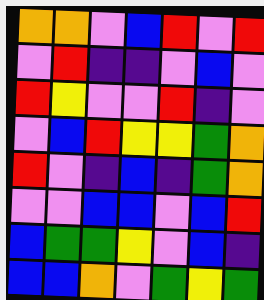[["orange", "orange", "violet", "blue", "red", "violet", "red"], ["violet", "red", "indigo", "indigo", "violet", "blue", "violet"], ["red", "yellow", "violet", "violet", "red", "indigo", "violet"], ["violet", "blue", "red", "yellow", "yellow", "green", "orange"], ["red", "violet", "indigo", "blue", "indigo", "green", "orange"], ["violet", "violet", "blue", "blue", "violet", "blue", "red"], ["blue", "green", "green", "yellow", "violet", "blue", "indigo"], ["blue", "blue", "orange", "violet", "green", "yellow", "green"]]